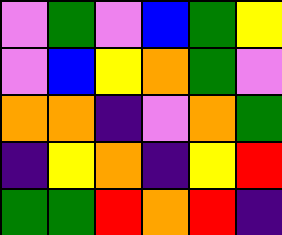[["violet", "green", "violet", "blue", "green", "yellow"], ["violet", "blue", "yellow", "orange", "green", "violet"], ["orange", "orange", "indigo", "violet", "orange", "green"], ["indigo", "yellow", "orange", "indigo", "yellow", "red"], ["green", "green", "red", "orange", "red", "indigo"]]